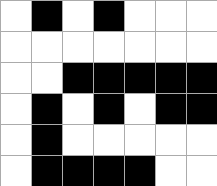[["white", "black", "white", "black", "white", "white", "white"], ["white", "white", "white", "white", "white", "white", "white"], ["white", "white", "black", "black", "black", "black", "black"], ["white", "black", "white", "black", "white", "black", "black"], ["white", "black", "white", "white", "white", "white", "white"], ["white", "black", "black", "black", "black", "white", "white"]]